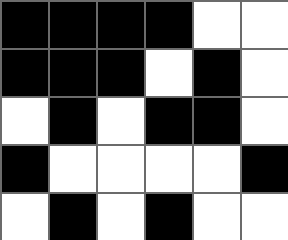[["black", "black", "black", "black", "white", "white"], ["black", "black", "black", "white", "black", "white"], ["white", "black", "white", "black", "black", "white"], ["black", "white", "white", "white", "white", "black"], ["white", "black", "white", "black", "white", "white"]]